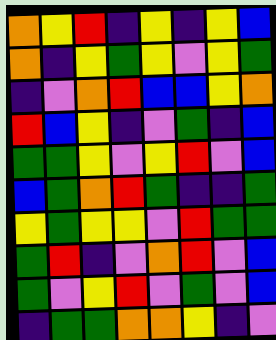[["orange", "yellow", "red", "indigo", "yellow", "indigo", "yellow", "blue"], ["orange", "indigo", "yellow", "green", "yellow", "violet", "yellow", "green"], ["indigo", "violet", "orange", "red", "blue", "blue", "yellow", "orange"], ["red", "blue", "yellow", "indigo", "violet", "green", "indigo", "blue"], ["green", "green", "yellow", "violet", "yellow", "red", "violet", "blue"], ["blue", "green", "orange", "red", "green", "indigo", "indigo", "green"], ["yellow", "green", "yellow", "yellow", "violet", "red", "green", "green"], ["green", "red", "indigo", "violet", "orange", "red", "violet", "blue"], ["green", "violet", "yellow", "red", "violet", "green", "violet", "blue"], ["indigo", "green", "green", "orange", "orange", "yellow", "indigo", "violet"]]